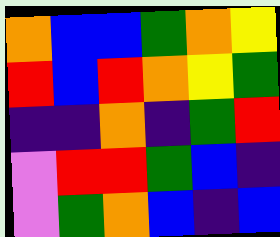[["orange", "blue", "blue", "green", "orange", "yellow"], ["red", "blue", "red", "orange", "yellow", "green"], ["indigo", "indigo", "orange", "indigo", "green", "red"], ["violet", "red", "red", "green", "blue", "indigo"], ["violet", "green", "orange", "blue", "indigo", "blue"]]